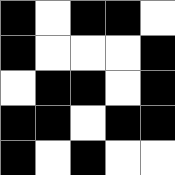[["black", "white", "black", "black", "white"], ["black", "white", "white", "white", "black"], ["white", "black", "black", "white", "black"], ["black", "black", "white", "black", "black"], ["black", "white", "black", "white", "white"]]